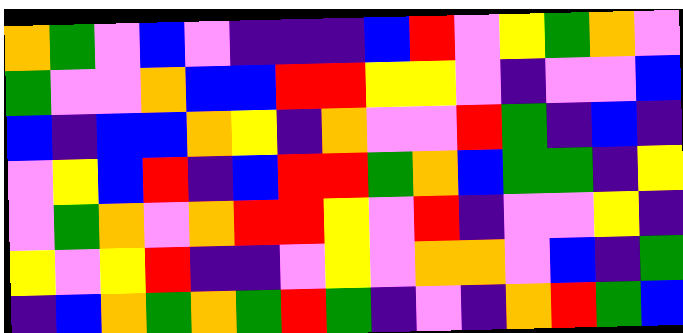[["orange", "green", "violet", "blue", "violet", "indigo", "indigo", "indigo", "blue", "red", "violet", "yellow", "green", "orange", "violet"], ["green", "violet", "violet", "orange", "blue", "blue", "red", "red", "yellow", "yellow", "violet", "indigo", "violet", "violet", "blue"], ["blue", "indigo", "blue", "blue", "orange", "yellow", "indigo", "orange", "violet", "violet", "red", "green", "indigo", "blue", "indigo"], ["violet", "yellow", "blue", "red", "indigo", "blue", "red", "red", "green", "orange", "blue", "green", "green", "indigo", "yellow"], ["violet", "green", "orange", "violet", "orange", "red", "red", "yellow", "violet", "red", "indigo", "violet", "violet", "yellow", "indigo"], ["yellow", "violet", "yellow", "red", "indigo", "indigo", "violet", "yellow", "violet", "orange", "orange", "violet", "blue", "indigo", "green"], ["indigo", "blue", "orange", "green", "orange", "green", "red", "green", "indigo", "violet", "indigo", "orange", "red", "green", "blue"]]